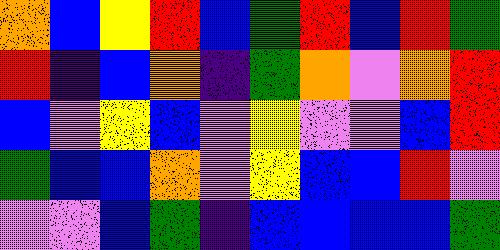[["orange", "blue", "yellow", "red", "blue", "green", "red", "blue", "red", "green"], ["red", "indigo", "blue", "orange", "indigo", "green", "orange", "violet", "orange", "red"], ["blue", "violet", "yellow", "blue", "violet", "yellow", "violet", "violet", "blue", "red"], ["green", "blue", "blue", "orange", "violet", "yellow", "blue", "blue", "red", "violet"], ["violet", "violet", "blue", "green", "indigo", "blue", "blue", "blue", "blue", "green"]]